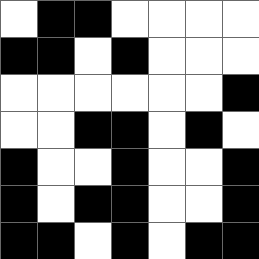[["white", "black", "black", "white", "white", "white", "white"], ["black", "black", "white", "black", "white", "white", "white"], ["white", "white", "white", "white", "white", "white", "black"], ["white", "white", "black", "black", "white", "black", "white"], ["black", "white", "white", "black", "white", "white", "black"], ["black", "white", "black", "black", "white", "white", "black"], ["black", "black", "white", "black", "white", "black", "black"]]